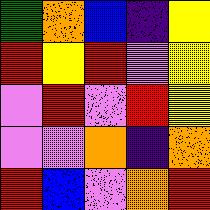[["green", "orange", "blue", "indigo", "yellow"], ["red", "yellow", "red", "violet", "yellow"], ["violet", "red", "violet", "red", "yellow"], ["violet", "violet", "orange", "indigo", "orange"], ["red", "blue", "violet", "orange", "red"]]